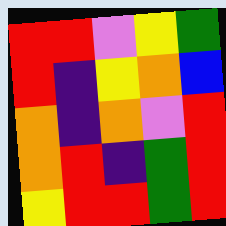[["red", "red", "violet", "yellow", "green"], ["red", "indigo", "yellow", "orange", "blue"], ["orange", "indigo", "orange", "violet", "red"], ["orange", "red", "indigo", "green", "red"], ["yellow", "red", "red", "green", "red"]]